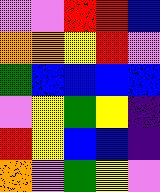[["violet", "violet", "red", "red", "blue"], ["orange", "orange", "yellow", "red", "violet"], ["green", "blue", "blue", "blue", "blue"], ["violet", "yellow", "green", "yellow", "indigo"], ["red", "yellow", "blue", "blue", "indigo"], ["orange", "violet", "green", "yellow", "violet"]]